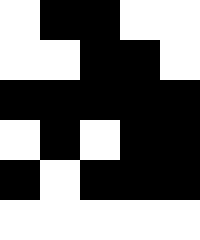[["white", "black", "black", "white", "white"], ["white", "white", "black", "black", "white"], ["black", "black", "black", "black", "black"], ["white", "black", "white", "black", "black"], ["black", "white", "black", "black", "black"], ["white", "white", "white", "white", "white"]]